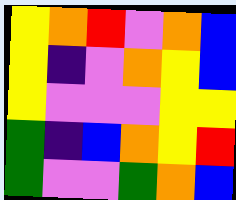[["yellow", "orange", "red", "violet", "orange", "blue"], ["yellow", "indigo", "violet", "orange", "yellow", "blue"], ["yellow", "violet", "violet", "violet", "yellow", "yellow"], ["green", "indigo", "blue", "orange", "yellow", "red"], ["green", "violet", "violet", "green", "orange", "blue"]]